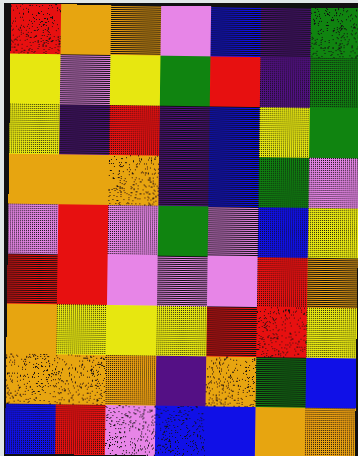[["red", "orange", "orange", "violet", "blue", "indigo", "green"], ["yellow", "violet", "yellow", "green", "red", "indigo", "green"], ["yellow", "indigo", "red", "indigo", "blue", "yellow", "green"], ["orange", "orange", "orange", "indigo", "blue", "green", "violet"], ["violet", "red", "violet", "green", "violet", "blue", "yellow"], ["red", "red", "violet", "violet", "violet", "red", "orange"], ["orange", "yellow", "yellow", "yellow", "red", "red", "yellow"], ["orange", "orange", "orange", "indigo", "orange", "green", "blue"], ["blue", "red", "violet", "blue", "blue", "orange", "orange"]]